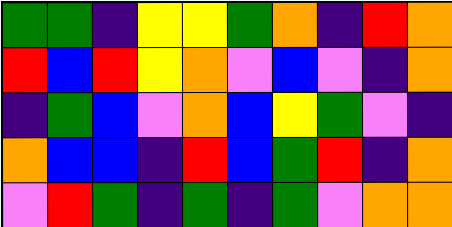[["green", "green", "indigo", "yellow", "yellow", "green", "orange", "indigo", "red", "orange"], ["red", "blue", "red", "yellow", "orange", "violet", "blue", "violet", "indigo", "orange"], ["indigo", "green", "blue", "violet", "orange", "blue", "yellow", "green", "violet", "indigo"], ["orange", "blue", "blue", "indigo", "red", "blue", "green", "red", "indigo", "orange"], ["violet", "red", "green", "indigo", "green", "indigo", "green", "violet", "orange", "orange"]]